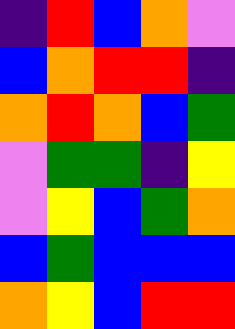[["indigo", "red", "blue", "orange", "violet"], ["blue", "orange", "red", "red", "indigo"], ["orange", "red", "orange", "blue", "green"], ["violet", "green", "green", "indigo", "yellow"], ["violet", "yellow", "blue", "green", "orange"], ["blue", "green", "blue", "blue", "blue"], ["orange", "yellow", "blue", "red", "red"]]